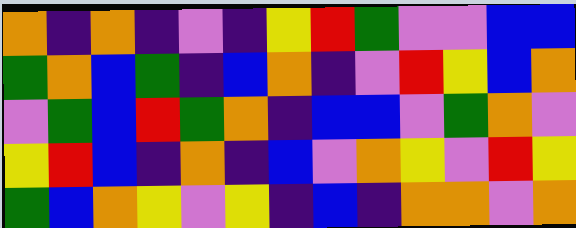[["orange", "indigo", "orange", "indigo", "violet", "indigo", "yellow", "red", "green", "violet", "violet", "blue", "blue"], ["green", "orange", "blue", "green", "indigo", "blue", "orange", "indigo", "violet", "red", "yellow", "blue", "orange"], ["violet", "green", "blue", "red", "green", "orange", "indigo", "blue", "blue", "violet", "green", "orange", "violet"], ["yellow", "red", "blue", "indigo", "orange", "indigo", "blue", "violet", "orange", "yellow", "violet", "red", "yellow"], ["green", "blue", "orange", "yellow", "violet", "yellow", "indigo", "blue", "indigo", "orange", "orange", "violet", "orange"]]